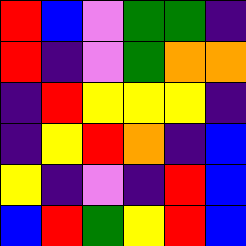[["red", "blue", "violet", "green", "green", "indigo"], ["red", "indigo", "violet", "green", "orange", "orange"], ["indigo", "red", "yellow", "yellow", "yellow", "indigo"], ["indigo", "yellow", "red", "orange", "indigo", "blue"], ["yellow", "indigo", "violet", "indigo", "red", "blue"], ["blue", "red", "green", "yellow", "red", "blue"]]